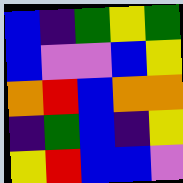[["blue", "indigo", "green", "yellow", "green"], ["blue", "violet", "violet", "blue", "yellow"], ["orange", "red", "blue", "orange", "orange"], ["indigo", "green", "blue", "indigo", "yellow"], ["yellow", "red", "blue", "blue", "violet"]]